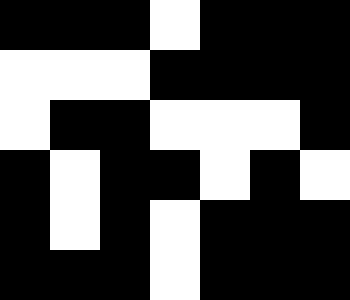[["black", "black", "black", "white", "black", "black", "black"], ["white", "white", "white", "black", "black", "black", "black"], ["white", "black", "black", "white", "white", "white", "black"], ["black", "white", "black", "black", "white", "black", "white"], ["black", "white", "black", "white", "black", "black", "black"], ["black", "black", "black", "white", "black", "black", "black"]]